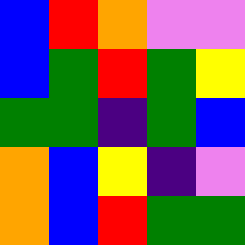[["blue", "red", "orange", "violet", "violet"], ["blue", "green", "red", "green", "yellow"], ["green", "green", "indigo", "green", "blue"], ["orange", "blue", "yellow", "indigo", "violet"], ["orange", "blue", "red", "green", "green"]]